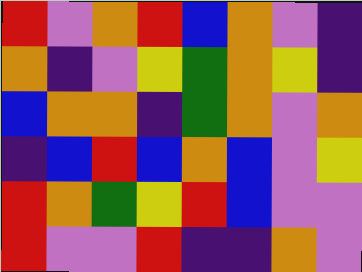[["red", "violet", "orange", "red", "blue", "orange", "violet", "indigo"], ["orange", "indigo", "violet", "yellow", "green", "orange", "yellow", "indigo"], ["blue", "orange", "orange", "indigo", "green", "orange", "violet", "orange"], ["indigo", "blue", "red", "blue", "orange", "blue", "violet", "yellow"], ["red", "orange", "green", "yellow", "red", "blue", "violet", "violet"], ["red", "violet", "violet", "red", "indigo", "indigo", "orange", "violet"]]